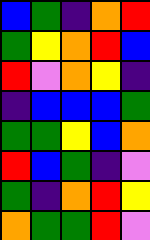[["blue", "green", "indigo", "orange", "red"], ["green", "yellow", "orange", "red", "blue"], ["red", "violet", "orange", "yellow", "indigo"], ["indigo", "blue", "blue", "blue", "green"], ["green", "green", "yellow", "blue", "orange"], ["red", "blue", "green", "indigo", "violet"], ["green", "indigo", "orange", "red", "yellow"], ["orange", "green", "green", "red", "violet"]]